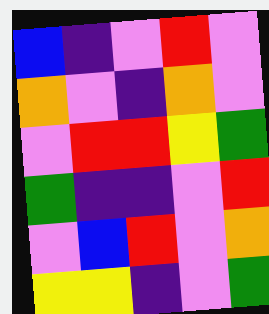[["blue", "indigo", "violet", "red", "violet"], ["orange", "violet", "indigo", "orange", "violet"], ["violet", "red", "red", "yellow", "green"], ["green", "indigo", "indigo", "violet", "red"], ["violet", "blue", "red", "violet", "orange"], ["yellow", "yellow", "indigo", "violet", "green"]]